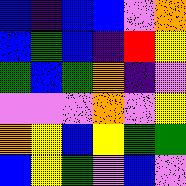[["blue", "indigo", "blue", "blue", "violet", "orange"], ["blue", "green", "blue", "indigo", "red", "yellow"], ["green", "blue", "green", "orange", "indigo", "violet"], ["violet", "violet", "violet", "orange", "violet", "yellow"], ["orange", "yellow", "blue", "yellow", "green", "green"], ["blue", "yellow", "green", "violet", "blue", "violet"]]